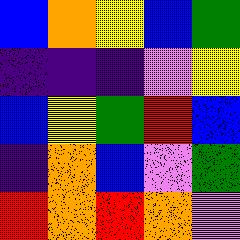[["blue", "orange", "yellow", "blue", "green"], ["indigo", "indigo", "indigo", "violet", "yellow"], ["blue", "yellow", "green", "red", "blue"], ["indigo", "orange", "blue", "violet", "green"], ["red", "orange", "red", "orange", "violet"]]